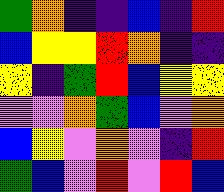[["green", "orange", "indigo", "indigo", "blue", "indigo", "red"], ["blue", "yellow", "yellow", "red", "orange", "indigo", "indigo"], ["yellow", "indigo", "green", "red", "blue", "yellow", "yellow"], ["violet", "violet", "orange", "green", "blue", "violet", "orange"], ["blue", "yellow", "violet", "orange", "violet", "indigo", "red"], ["green", "blue", "violet", "red", "violet", "red", "blue"]]